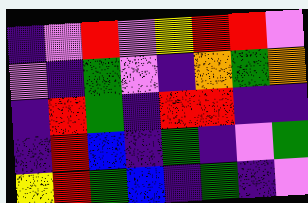[["indigo", "violet", "red", "violet", "yellow", "red", "red", "violet"], ["violet", "indigo", "green", "violet", "indigo", "orange", "green", "orange"], ["indigo", "red", "green", "indigo", "red", "red", "indigo", "indigo"], ["indigo", "red", "blue", "indigo", "green", "indigo", "violet", "green"], ["yellow", "red", "green", "blue", "indigo", "green", "indigo", "violet"]]